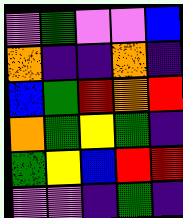[["violet", "green", "violet", "violet", "blue"], ["orange", "indigo", "indigo", "orange", "indigo"], ["blue", "green", "red", "orange", "red"], ["orange", "green", "yellow", "green", "indigo"], ["green", "yellow", "blue", "red", "red"], ["violet", "violet", "indigo", "green", "indigo"]]